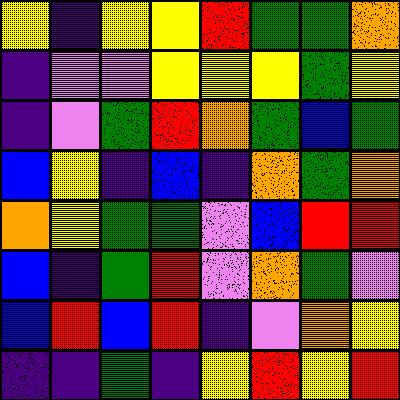[["yellow", "indigo", "yellow", "yellow", "red", "green", "green", "orange"], ["indigo", "violet", "violet", "yellow", "yellow", "yellow", "green", "yellow"], ["indigo", "violet", "green", "red", "orange", "green", "blue", "green"], ["blue", "yellow", "indigo", "blue", "indigo", "orange", "green", "orange"], ["orange", "yellow", "green", "green", "violet", "blue", "red", "red"], ["blue", "indigo", "green", "red", "violet", "orange", "green", "violet"], ["blue", "red", "blue", "red", "indigo", "violet", "orange", "yellow"], ["indigo", "indigo", "green", "indigo", "yellow", "red", "yellow", "red"]]